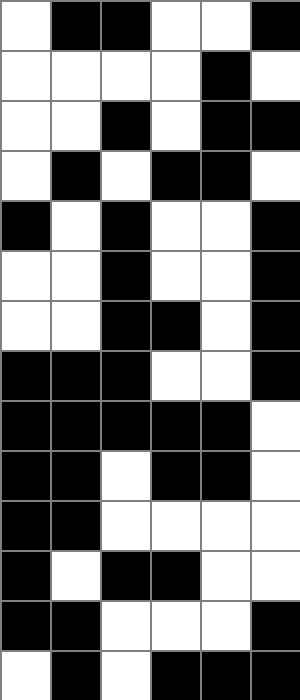[["white", "black", "black", "white", "white", "black"], ["white", "white", "white", "white", "black", "white"], ["white", "white", "black", "white", "black", "black"], ["white", "black", "white", "black", "black", "white"], ["black", "white", "black", "white", "white", "black"], ["white", "white", "black", "white", "white", "black"], ["white", "white", "black", "black", "white", "black"], ["black", "black", "black", "white", "white", "black"], ["black", "black", "black", "black", "black", "white"], ["black", "black", "white", "black", "black", "white"], ["black", "black", "white", "white", "white", "white"], ["black", "white", "black", "black", "white", "white"], ["black", "black", "white", "white", "white", "black"], ["white", "black", "white", "black", "black", "black"]]